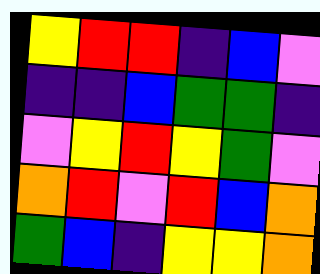[["yellow", "red", "red", "indigo", "blue", "violet"], ["indigo", "indigo", "blue", "green", "green", "indigo"], ["violet", "yellow", "red", "yellow", "green", "violet"], ["orange", "red", "violet", "red", "blue", "orange"], ["green", "blue", "indigo", "yellow", "yellow", "orange"]]